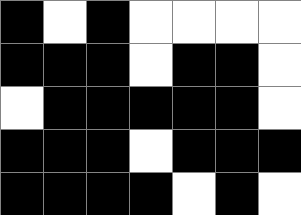[["black", "white", "black", "white", "white", "white", "white"], ["black", "black", "black", "white", "black", "black", "white"], ["white", "black", "black", "black", "black", "black", "white"], ["black", "black", "black", "white", "black", "black", "black"], ["black", "black", "black", "black", "white", "black", "white"]]